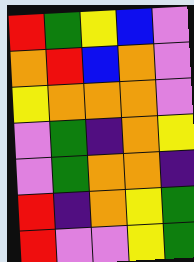[["red", "green", "yellow", "blue", "violet"], ["orange", "red", "blue", "orange", "violet"], ["yellow", "orange", "orange", "orange", "violet"], ["violet", "green", "indigo", "orange", "yellow"], ["violet", "green", "orange", "orange", "indigo"], ["red", "indigo", "orange", "yellow", "green"], ["red", "violet", "violet", "yellow", "green"]]